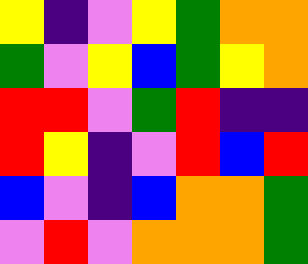[["yellow", "indigo", "violet", "yellow", "green", "orange", "orange"], ["green", "violet", "yellow", "blue", "green", "yellow", "orange"], ["red", "red", "violet", "green", "red", "indigo", "indigo"], ["red", "yellow", "indigo", "violet", "red", "blue", "red"], ["blue", "violet", "indigo", "blue", "orange", "orange", "green"], ["violet", "red", "violet", "orange", "orange", "orange", "green"]]